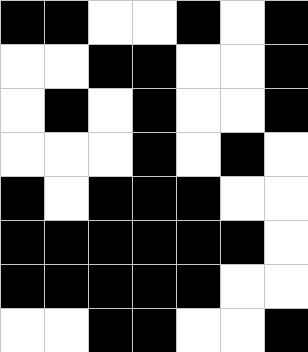[["black", "black", "white", "white", "black", "white", "black"], ["white", "white", "black", "black", "white", "white", "black"], ["white", "black", "white", "black", "white", "white", "black"], ["white", "white", "white", "black", "white", "black", "white"], ["black", "white", "black", "black", "black", "white", "white"], ["black", "black", "black", "black", "black", "black", "white"], ["black", "black", "black", "black", "black", "white", "white"], ["white", "white", "black", "black", "white", "white", "black"]]